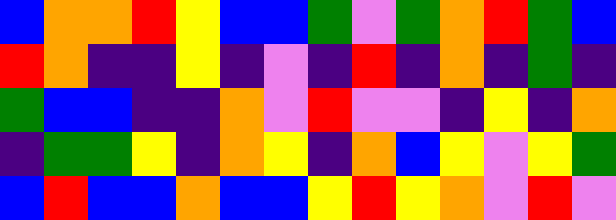[["blue", "orange", "orange", "red", "yellow", "blue", "blue", "green", "violet", "green", "orange", "red", "green", "blue"], ["red", "orange", "indigo", "indigo", "yellow", "indigo", "violet", "indigo", "red", "indigo", "orange", "indigo", "green", "indigo"], ["green", "blue", "blue", "indigo", "indigo", "orange", "violet", "red", "violet", "violet", "indigo", "yellow", "indigo", "orange"], ["indigo", "green", "green", "yellow", "indigo", "orange", "yellow", "indigo", "orange", "blue", "yellow", "violet", "yellow", "green"], ["blue", "red", "blue", "blue", "orange", "blue", "blue", "yellow", "red", "yellow", "orange", "violet", "red", "violet"]]